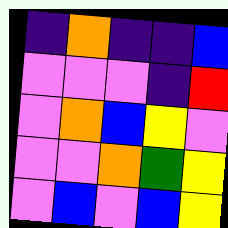[["indigo", "orange", "indigo", "indigo", "blue"], ["violet", "violet", "violet", "indigo", "red"], ["violet", "orange", "blue", "yellow", "violet"], ["violet", "violet", "orange", "green", "yellow"], ["violet", "blue", "violet", "blue", "yellow"]]